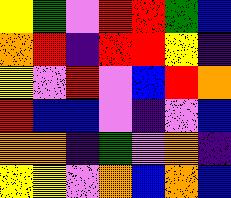[["yellow", "green", "violet", "red", "red", "green", "blue"], ["orange", "red", "indigo", "red", "red", "yellow", "indigo"], ["yellow", "violet", "red", "violet", "blue", "red", "orange"], ["red", "blue", "blue", "violet", "indigo", "violet", "blue"], ["orange", "orange", "indigo", "green", "violet", "orange", "indigo"], ["yellow", "yellow", "violet", "orange", "blue", "orange", "blue"]]